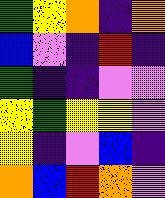[["green", "yellow", "orange", "indigo", "orange"], ["blue", "violet", "indigo", "red", "indigo"], ["green", "indigo", "indigo", "violet", "violet"], ["yellow", "green", "yellow", "yellow", "violet"], ["yellow", "indigo", "violet", "blue", "indigo"], ["orange", "blue", "red", "orange", "violet"]]